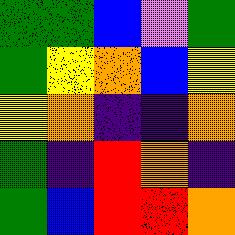[["green", "green", "blue", "violet", "green"], ["green", "yellow", "orange", "blue", "yellow"], ["yellow", "orange", "indigo", "indigo", "orange"], ["green", "indigo", "red", "orange", "indigo"], ["green", "blue", "red", "red", "orange"]]